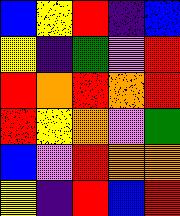[["blue", "yellow", "red", "indigo", "blue"], ["yellow", "indigo", "green", "violet", "red"], ["red", "orange", "red", "orange", "red"], ["red", "yellow", "orange", "violet", "green"], ["blue", "violet", "red", "orange", "orange"], ["yellow", "indigo", "red", "blue", "red"]]